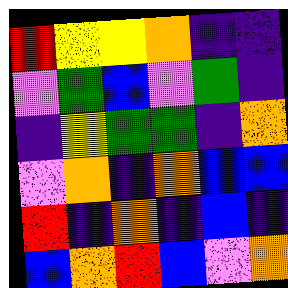[["red", "yellow", "yellow", "orange", "indigo", "indigo"], ["violet", "green", "blue", "violet", "green", "indigo"], ["indigo", "yellow", "green", "green", "indigo", "orange"], ["violet", "orange", "indigo", "orange", "blue", "blue"], ["red", "indigo", "orange", "indigo", "blue", "indigo"], ["blue", "orange", "red", "blue", "violet", "orange"]]